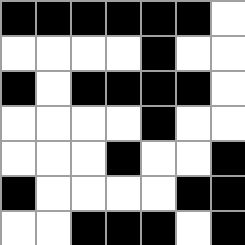[["black", "black", "black", "black", "black", "black", "white"], ["white", "white", "white", "white", "black", "white", "white"], ["black", "white", "black", "black", "black", "black", "white"], ["white", "white", "white", "white", "black", "white", "white"], ["white", "white", "white", "black", "white", "white", "black"], ["black", "white", "white", "white", "white", "black", "black"], ["white", "white", "black", "black", "black", "white", "black"]]